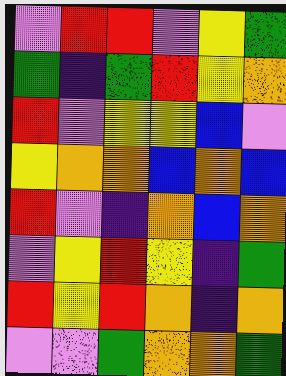[["violet", "red", "red", "violet", "yellow", "green"], ["green", "indigo", "green", "red", "yellow", "orange"], ["red", "violet", "yellow", "yellow", "blue", "violet"], ["yellow", "orange", "orange", "blue", "orange", "blue"], ["red", "violet", "indigo", "orange", "blue", "orange"], ["violet", "yellow", "red", "yellow", "indigo", "green"], ["red", "yellow", "red", "orange", "indigo", "orange"], ["violet", "violet", "green", "orange", "orange", "green"]]